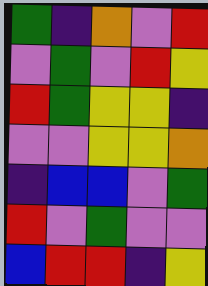[["green", "indigo", "orange", "violet", "red"], ["violet", "green", "violet", "red", "yellow"], ["red", "green", "yellow", "yellow", "indigo"], ["violet", "violet", "yellow", "yellow", "orange"], ["indigo", "blue", "blue", "violet", "green"], ["red", "violet", "green", "violet", "violet"], ["blue", "red", "red", "indigo", "yellow"]]